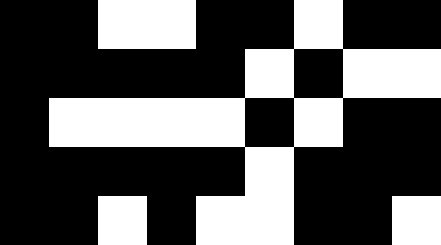[["black", "black", "white", "white", "black", "black", "white", "black", "black"], ["black", "black", "black", "black", "black", "white", "black", "white", "white"], ["black", "white", "white", "white", "white", "black", "white", "black", "black"], ["black", "black", "black", "black", "black", "white", "black", "black", "black"], ["black", "black", "white", "black", "white", "white", "black", "black", "white"]]